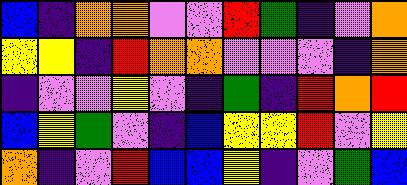[["blue", "indigo", "orange", "orange", "violet", "violet", "red", "green", "indigo", "violet", "orange"], ["yellow", "yellow", "indigo", "red", "orange", "orange", "violet", "violet", "violet", "indigo", "orange"], ["indigo", "violet", "violet", "yellow", "violet", "indigo", "green", "indigo", "red", "orange", "red"], ["blue", "yellow", "green", "violet", "indigo", "blue", "yellow", "yellow", "red", "violet", "yellow"], ["orange", "indigo", "violet", "red", "blue", "blue", "yellow", "indigo", "violet", "green", "blue"]]